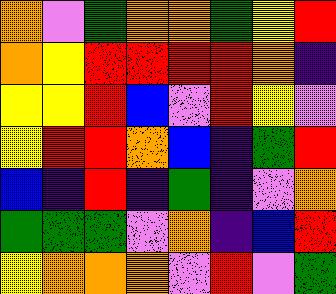[["orange", "violet", "green", "orange", "orange", "green", "yellow", "red"], ["orange", "yellow", "red", "red", "red", "red", "orange", "indigo"], ["yellow", "yellow", "red", "blue", "violet", "red", "yellow", "violet"], ["yellow", "red", "red", "orange", "blue", "indigo", "green", "red"], ["blue", "indigo", "red", "indigo", "green", "indigo", "violet", "orange"], ["green", "green", "green", "violet", "orange", "indigo", "blue", "red"], ["yellow", "orange", "orange", "orange", "violet", "red", "violet", "green"]]